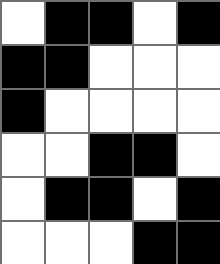[["white", "black", "black", "white", "black"], ["black", "black", "white", "white", "white"], ["black", "white", "white", "white", "white"], ["white", "white", "black", "black", "white"], ["white", "black", "black", "white", "black"], ["white", "white", "white", "black", "black"]]